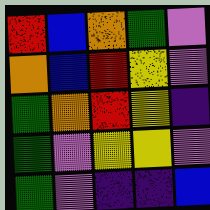[["red", "blue", "orange", "green", "violet"], ["orange", "blue", "red", "yellow", "violet"], ["green", "orange", "red", "yellow", "indigo"], ["green", "violet", "yellow", "yellow", "violet"], ["green", "violet", "indigo", "indigo", "blue"]]